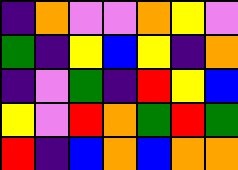[["indigo", "orange", "violet", "violet", "orange", "yellow", "violet"], ["green", "indigo", "yellow", "blue", "yellow", "indigo", "orange"], ["indigo", "violet", "green", "indigo", "red", "yellow", "blue"], ["yellow", "violet", "red", "orange", "green", "red", "green"], ["red", "indigo", "blue", "orange", "blue", "orange", "orange"]]